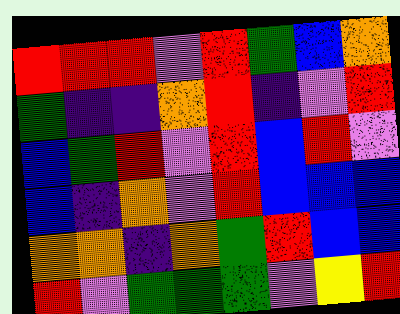[["red", "red", "red", "violet", "red", "green", "blue", "orange"], ["green", "indigo", "indigo", "orange", "red", "indigo", "violet", "red"], ["blue", "green", "red", "violet", "red", "blue", "red", "violet"], ["blue", "indigo", "orange", "violet", "red", "blue", "blue", "blue"], ["orange", "orange", "indigo", "orange", "green", "red", "blue", "blue"], ["red", "violet", "green", "green", "green", "violet", "yellow", "red"]]